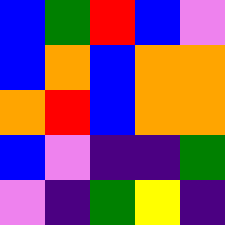[["blue", "green", "red", "blue", "violet"], ["blue", "orange", "blue", "orange", "orange"], ["orange", "red", "blue", "orange", "orange"], ["blue", "violet", "indigo", "indigo", "green"], ["violet", "indigo", "green", "yellow", "indigo"]]